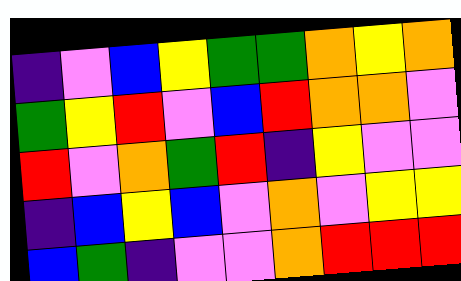[["indigo", "violet", "blue", "yellow", "green", "green", "orange", "yellow", "orange"], ["green", "yellow", "red", "violet", "blue", "red", "orange", "orange", "violet"], ["red", "violet", "orange", "green", "red", "indigo", "yellow", "violet", "violet"], ["indigo", "blue", "yellow", "blue", "violet", "orange", "violet", "yellow", "yellow"], ["blue", "green", "indigo", "violet", "violet", "orange", "red", "red", "red"]]